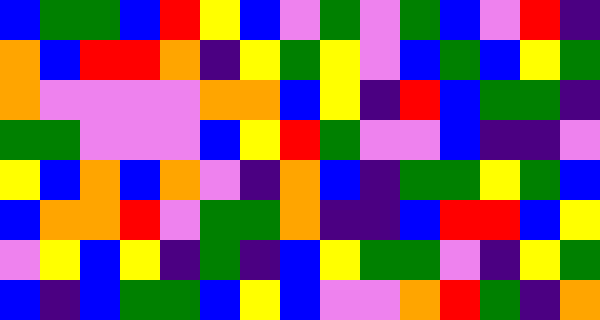[["blue", "green", "green", "blue", "red", "yellow", "blue", "violet", "green", "violet", "green", "blue", "violet", "red", "indigo"], ["orange", "blue", "red", "red", "orange", "indigo", "yellow", "green", "yellow", "violet", "blue", "green", "blue", "yellow", "green"], ["orange", "violet", "violet", "violet", "violet", "orange", "orange", "blue", "yellow", "indigo", "red", "blue", "green", "green", "indigo"], ["green", "green", "violet", "violet", "violet", "blue", "yellow", "red", "green", "violet", "violet", "blue", "indigo", "indigo", "violet"], ["yellow", "blue", "orange", "blue", "orange", "violet", "indigo", "orange", "blue", "indigo", "green", "green", "yellow", "green", "blue"], ["blue", "orange", "orange", "red", "violet", "green", "green", "orange", "indigo", "indigo", "blue", "red", "red", "blue", "yellow"], ["violet", "yellow", "blue", "yellow", "indigo", "green", "indigo", "blue", "yellow", "green", "green", "violet", "indigo", "yellow", "green"], ["blue", "indigo", "blue", "green", "green", "blue", "yellow", "blue", "violet", "violet", "orange", "red", "green", "indigo", "orange"]]